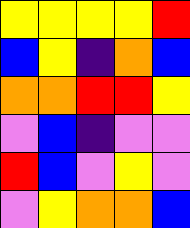[["yellow", "yellow", "yellow", "yellow", "red"], ["blue", "yellow", "indigo", "orange", "blue"], ["orange", "orange", "red", "red", "yellow"], ["violet", "blue", "indigo", "violet", "violet"], ["red", "blue", "violet", "yellow", "violet"], ["violet", "yellow", "orange", "orange", "blue"]]